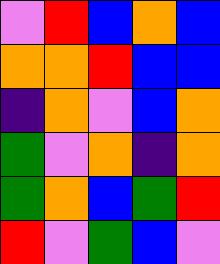[["violet", "red", "blue", "orange", "blue"], ["orange", "orange", "red", "blue", "blue"], ["indigo", "orange", "violet", "blue", "orange"], ["green", "violet", "orange", "indigo", "orange"], ["green", "orange", "blue", "green", "red"], ["red", "violet", "green", "blue", "violet"]]